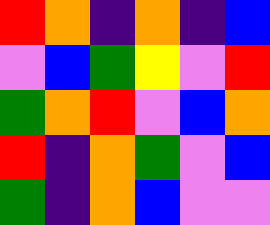[["red", "orange", "indigo", "orange", "indigo", "blue"], ["violet", "blue", "green", "yellow", "violet", "red"], ["green", "orange", "red", "violet", "blue", "orange"], ["red", "indigo", "orange", "green", "violet", "blue"], ["green", "indigo", "orange", "blue", "violet", "violet"]]